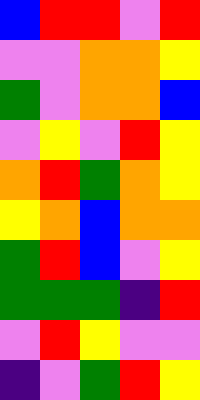[["blue", "red", "red", "violet", "red"], ["violet", "violet", "orange", "orange", "yellow"], ["green", "violet", "orange", "orange", "blue"], ["violet", "yellow", "violet", "red", "yellow"], ["orange", "red", "green", "orange", "yellow"], ["yellow", "orange", "blue", "orange", "orange"], ["green", "red", "blue", "violet", "yellow"], ["green", "green", "green", "indigo", "red"], ["violet", "red", "yellow", "violet", "violet"], ["indigo", "violet", "green", "red", "yellow"]]